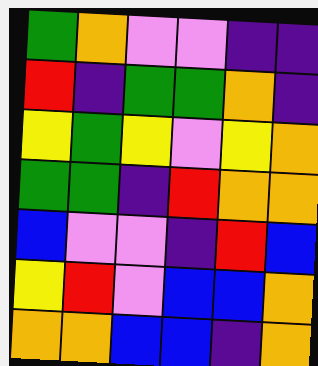[["green", "orange", "violet", "violet", "indigo", "indigo"], ["red", "indigo", "green", "green", "orange", "indigo"], ["yellow", "green", "yellow", "violet", "yellow", "orange"], ["green", "green", "indigo", "red", "orange", "orange"], ["blue", "violet", "violet", "indigo", "red", "blue"], ["yellow", "red", "violet", "blue", "blue", "orange"], ["orange", "orange", "blue", "blue", "indigo", "orange"]]